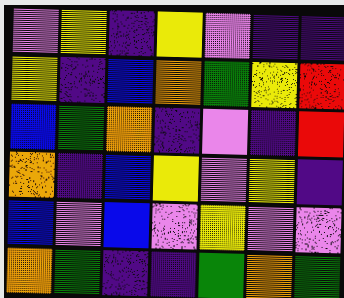[["violet", "yellow", "indigo", "yellow", "violet", "indigo", "indigo"], ["yellow", "indigo", "blue", "orange", "green", "yellow", "red"], ["blue", "green", "orange", "indigo", "violet", "indigo", "red"], ["orange", "indigo", "blue", "yellow", "violet", "yellow", "indigo"], ["blue", "violet", "blue", "violet", "yellow", "violet", "violet"], ["orange", "green", "indigo", "indigo", "green", "orange", "green"]]